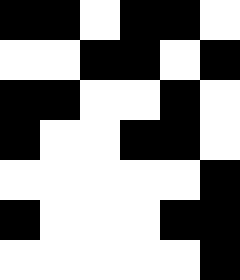[["black", "black", "white", "black", "black", "white"], ["white", "white", "black", "black", "white", "black"], ["black", "black", "white", "white", "black", "white"], ["black", "white", "white", "black", "black", "white"], ["white", "white", "white", "white", "white", "black"], ["black", "white", "white", "white", "black", "black"], ["white", "white", "white", "white", "white", "black"]]